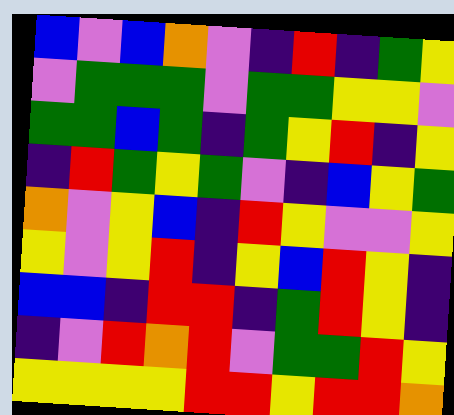[["blue", "violet", "blue", "orange", "violet", "indigo", "red", "indigo", "green", "yellow"], ["violet", "green", "green", "green", "violet", "green", "green", "yellow", "yellow", "violet"], ["green", "green", "blue", "green", "indigo", "green", "yellow", "red", "indigo", "yellow"], ["indigo", "red", "green", "yellow", "green", "violet", "indigo", "blue", "yellow", "green"], ["orange", "violet", "yellow", "blue", "indigo", "red", "yellow", "violet", "violet", "yellow"], ["yellow", "violet", "yellow", "red", "indigo", "yellow", "blue", "red", "yellow", "indigo"], ["blue", "blue", "indigo", "red", "red", "indigo", "green", "red", "yellow", "indigo"], ["indigo", "violet", "red", "orange", "red", "violet", "green", "green", "red", "yellow"], ["yellow", "yellow", "yellow", "yellow", "red", "red", "yellow", "red", "red", "orange"]]